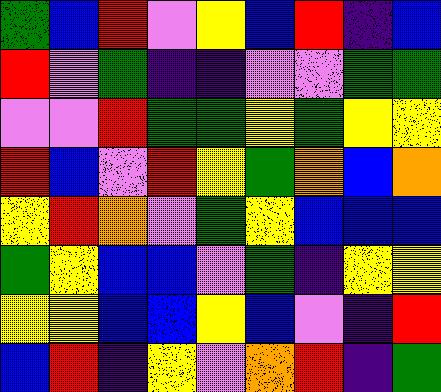[["green", "blue", "red", "violet", "yellow", "blue", "red", "indigo", "blue"], ["red", "violet", "green", "indigo", "indigo", "violet", "violet", "green", "green"], ["violet", "violet", "red", "green", "green", "yellow", "green", "yellow", "yellow"], ["red", "blue", "violet", "red", "yellow", "green", "orange", "blue", "orange"], ["yellow", "red", "orange", "violet", "green", "yellow", "blue", "blue", "blue"], ["green", "yellow", "blue", "blue", "violet", "green", "indigo", "yellow", "yellow"], ["yellow", "yellow", "blue", "blue", "yellow", "blue", "violet", "indigo", "red"], ["blue", "red", "indigo", "yellow", "violet", "orange", "red", "indigo", "green"]]